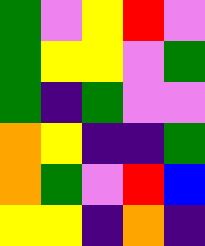[["green", "violet", "yellow", "red", "violet"], ["green", "yellow", "yellow", "violet", "green"], ["green", "indigo", "green", "violet", "violet"], ["orange", "yellow", "indigo", "indigo", "green"], ["orange", "green", "violet", "red", "blue"], ["yellow", "yellow", "indigo", "orange", "indigo"]]